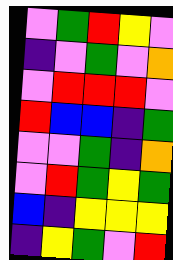[["violet", "green", "red", "yellow", "violet"], ["indigo", "violet", "green", "violet", "orange"], ["violet", "red", "red", "red", "violet"], ["red", "blue", "blue", "indigo", "green"], ["violet", "violet", "green", "indigo", "orange"], ["violet", "red", "green", "yellow", "green"], ["blue", "indigo", "yellow", "yellow", "yellow"], ["indigo", "yellow", "green", "violet", "red"]]